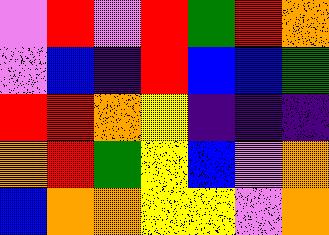[["violet", "red", "violet", "red", "green", "red", "orange"], ["violet", "blue", "indigo", "red", "blue", "blue", "green"], ["red", "red", "orange", "yellow", "indigo", "indigo", "indigo"], ["orange", "red", "green", "yellow", "blue", "violet", "orange"], ["blue", "orange", "orange", "yellow", "yellow", "violet", "orange"]]